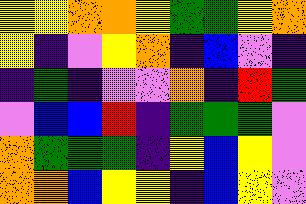[["yellow", "yellow", "orange", "orange", "yellow", "green", "green", "yellow", "orange"], ["yellow", "indigo", "violet", "yellow", "orange", "indigo", "blue", "violet", "indigo"], ["indigo", "green", "indigo", "violet", "violet", "orange", "indigo", "red", "green"], ["violet", "blue", "blue", "red", "indigo", "green", "green", "green", "violet"], ["orange", "green", "green", "green", "indigo", "yellow", "blue", "yellow", "violet"], ["orange", "orange", "blue", "yellow", "yellow", "indigo", "blue", "yellow", "violet"]]